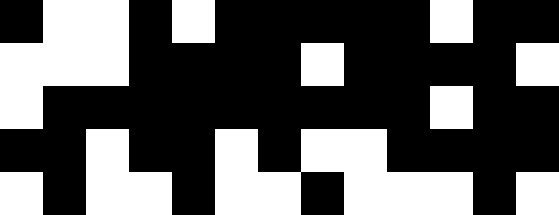[["black", "white", "white", "black", "white", "black", "black", "black", "black", "black", "white", "black", "black"], ["white", "white", "white", "black", "black", "black", "black", "white", "black", "black", "black", "black", "white"], ["white", "black", "black", "black", "black", "black", "black", "black", "black", "black", "white", "black", "black"], ["black", "black", "white", "black", "black", "white", "black", "white", "white", "black", "black", "black", "black"], ["white", "black", "white", "white", "black", "white", "white", "black", "white", "white", "white", "black", "white"]]